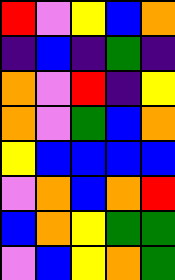[["red", "violet", "yellow", "blue", "orange"], ["indigo", "blue", "indigo", "green", "indigo"], ["orange", "violet", "red", "indigo", "yellow"], ["orange", "violet", "green", "blue", "orange"], ["yellow", "blue", "blue", "blue", "blue"], ["violet", "orange", "blue", "orange", "red"], ["blue", "orange", "yellow", "green", "green"], ["violet", "blue", "yellow", "orange", "green"]]